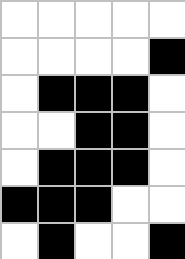[["white", "white", "white", "white", "white"], ["white", "white", "white", "white", "black"], ["white", "black", "black", "black", "white"], ["white", "white", "black", "black", "white"], ["white", "black", "black", "black", "white"], ["black", "black", "black", "white", "white"], ["white", "black", "white", "white", "black"]]